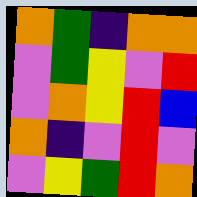[["orange", "green", "indigo", "orange", "orange"], ["violet", "green", "yellow", "violet", "red"], ["violet", "orange", "yellow", "red", "blue"], ["orange", "indigo", "violet", "red", "violet"], ["violet", "yellow", "green", "red", "orange"]]